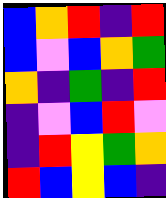[["blue", "orange", "red", "indigo", "red"], ["blue", "violet", "blue", "orange", "green"], ["orange", "indigo", "green", "indigo", "red"], ["indigo", "violet", "blue", "red", "violet"], ["indigo", "red", "yellow", "green", "orange"], ["red", "blue", "yellow", "blue", "indigo"]]